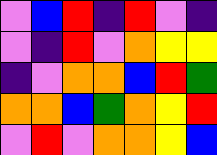[["violet", "blue", "red", "indigo", "red", "violet", "indigo"], ["violet", "indigo", "red", "violet", "orange", "yellow", "yellow"], ["indigo", "violet", "orange", "orange", "blue", "red", "green"], ["orange", "orange", "blue", "green", "orange", "yellow", "red"], ["violet", "red", "violet", "orange", "orange", "yellow", "blue"]]